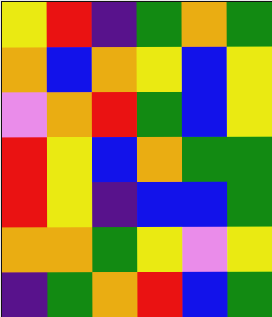[["yellow", "red", "indigo", "green", "orange", "green"], ["orange", "blue", "orange", "yellow", "blue", "yellow"], ["violet", "orange", "red", "green", "blue", "yellow"], ["red", "yellow", "blue", "orange", "green", "green"], ["red", "yellow", "indigo", "blue", "blue", "green"], ["orange", "orange", "green", "yellow", "violet", "yellow"], ["indigo", "green", "orange", "red", "blue", "green"]]